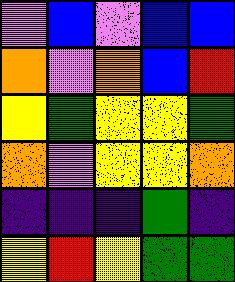[["violet", "blue", "violet", "blue", "blue"], ["orange", "violet", "orange", "blue", "red"], ["yellow", "green", "yellow", "yellow", "green"], ["orange", "violet", "yellow", "yellow", "orange"], ["indigo", "indigo", "indigo", "green", "indigo"], ["yellow", "red", "yellow", "green", "green"]]